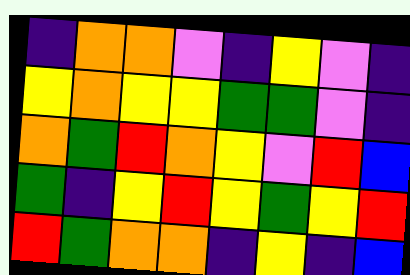[["indigo", "orange", "orange", "violet", "indigo", "yellow", "violet", "indigo"], ["yellow", "orange", "yellow", "yellow", "green", "green", "violet", "indigo"], ["orange", "green", "red", "orange", "yellow", "violet", "red", "blue"], ["green", "indigo", "yellow", "red", "yellow", "green", "yellow", "red"], ["red", "green", "orange", "orange", "indigo", "yellow", "indigo", "blue"]]